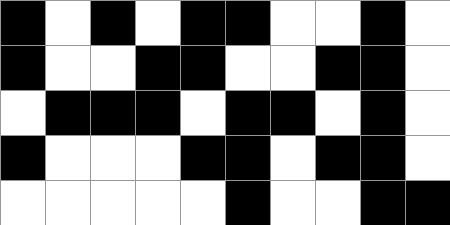[["black", "white", "black", "white", "black", "black", "white", "white", "black", "white"], ["black", "white", "white", "black", "black", "white", "white", "black", "black", "white"], ["white", "black", "black", "black", "white", "black", "black", "white", "black", "white"], ["black", "white", "white", "white", "black", "black", "white", "black", "black", "white"], ["white", "white", "white", "white", "white", "black", "white", "white", "black", "black"]]